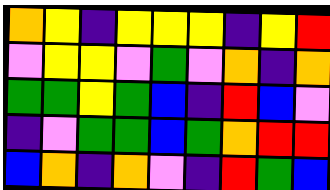[["orange", "yellow", "indigo", "yellow", "yellow", "yellow", "indigo", "yellow", "red"], ["violet", "yellow", "yellow", "violet", "green", "violet", "orange", "indigo", "orange"], ["green", "green", "yellow", "green", "blue", "indigo", "red", "blue", "violet"], ["indigo", "violet", "green", "green", "blue", "green", "orange", "red", "red"], ["blue", "orange", "indigo", "orange", "violet", "indigo", "red", "green", "blue"]]